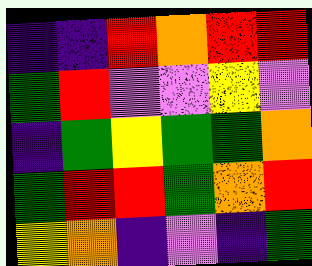[["indigo", "indigo", "red", "orange", "red", "red"], ["green", "red", "violet", "violet", "yellow", "violet"], ["indigo", "green", "yellow", "green", "green", "orange"], ["green", "red", "red", "green", "orange", "red"], ["yellow", "orange", "indigo", "violet", "indigo", "green"]]